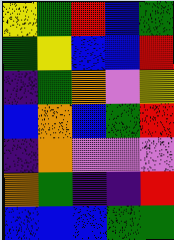[["yellow", "green", "red", "blue", "green"], ["green", "yellow", "blue", "blue", "red"], ["indigo", "green", "orange", "violet", "yellow"], ["blue", "orange", "blue", "green", "red"], ["indigo", "orange", "violet", "violet", "violet"], ["orange", "green", "indigo", "indigo", "red"], ["blue", "blue", "blue", "green", "green"]]